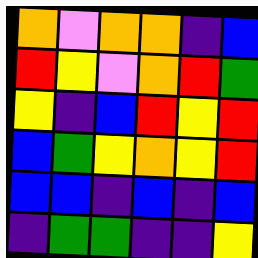[["orange", "violet", "orange", "orange", "indigo", "blue"], ["red", "yellow", "violet", "orange", "red", "green"], ["yellow", "indigo", "blue", "red", "yellow", "red"], ["blue", "green", "yellow", "orange", "yellow", "red"], ["blue", "blue", "indigo", "blue", "indigo", "blue"], ["indigo", "green", "green", "indigo", "indigo", "yellow"]]